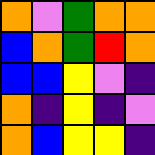[["orange", "violet", "green", "orange", "orange"], ["blue", "orange", "green", "red", "orange"], ["blue", "blue", "yellow", "violet", "indigo"], ["orange", "indigo", "yellow", "indigo", "violet"], ["orange", "blue", "yellow", "yellow", "indigo"]]